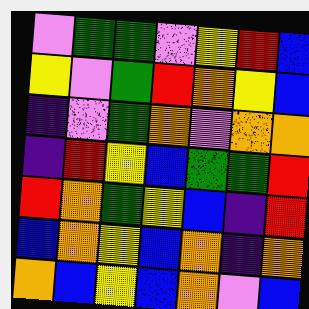[["violet", "green", "green", "violet", "yellow", "red", "blue"], ["yellow", "violet", "green", "red", "orange", "yellow", "blue"], ["indigo", "violet", "green", "orange", "violet", "orange", "orange"], ["indigo", "red", "yellow", "blue", "green", "green", "red"], ["red", "orange", "green", "yellow", "blue", "indigo", "red"], ["blue", "orange", "yellow", "blue", "orange", "indigo", "orange"], ["orange", "blue", "yellow", "blue", "orange", "violet", "blue"]]